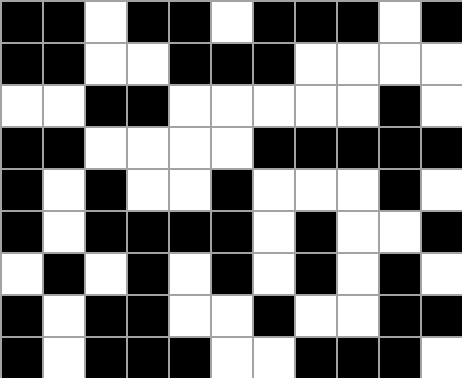[["black", "black", "white", "black", "black", "white", "black", "black", "black", "white", "black"], ["black", "black", "white", "white", "black", "black", "black", "white", "white", "white", "white"], ["white", "white", "black", "black", "white", "white", "white", "white", "white", "black", "white"], ["black", "black", "white", "white", "white", "white", "black", "black", "black", "black", "black"], ["black", "white", "black", "white", "white", "black", "white", "white", "white", "black", "white"], ["black", "white", "black", "black", "black", "black", "white", "black", "white", "white", "black"], ["white", "black", "white", "black", "white", "black", "white", "black", "white", "black", "white"], ["black", "white", "black", "black", "white", "white", "black", "white", "white", "black", "black"], ["black", "white", "black", "black", "black", "white", "white", "black", "black", "black", "white"]]